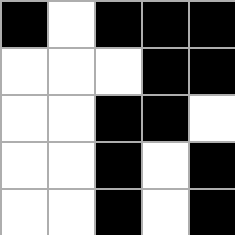[["black", "white", "black", "black", "black"], ["white", "white", "white", "black", "black"], ["white", "white", "black", "black", "white"], ["white", "white", "black", "white", "black"], ["white", "white", "black", "white", "black"]]